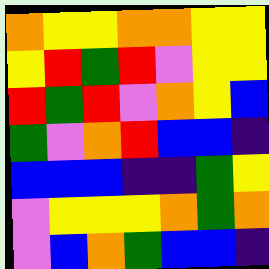[["orange", "yellow", "yellow", "orange", "orange", "yellow", "yellow"], ["yellow", "red", "green", "red", "violet", "yellow", "yellow"], ["red", "green", "red", "violet", "orange", "yellow", "blue"], ["green", "violet", "orange", "red", "blue", "blue", "indigo"], ["blue", "blue", "blue", "indigo", "indigo", "green", "yellow"], ["violet", "yellow", "yellow", "yellow", "orange", "green", "orange"], ["violet", "blue", "orange", "green", "blue", "blue", "indigo"]]